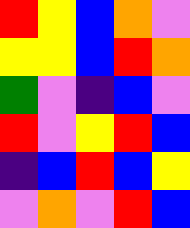[["red", "yellow", "blue", "orange", "violet"], ["yellow", "yellow", "blue", "red", "orange"], ["green", "violet", "indigo", "blue", "violet"], ["red", "violet", "yellow", "red", "blue"], ["indigo", "blue", "red", "blue", "yellow"], ["violet", "orange", "violet", "red", "blue"]]